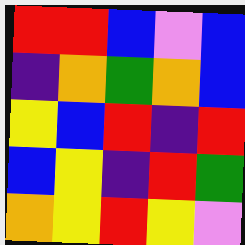[["red", "red", "blue", "violet", "blue"], ["indigo", "orange", "green", "orange", "blue"], ["yellow", "blue", "red", "indigo", "red"], ["blue", "yellow", "indigo", "red", "green"], ["orange", "yellow", "red", "yellow", "violet"]]